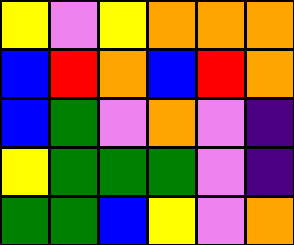[["yellow", "violet", "yellow", "orange", "orange", "orange"], ["blue", "red", "orange", "blue", "red", "orange"], ["blue", "green", "violet", "orange", "violet", "indigo"], ["yellow", "green", "green", "green", "violet", "indigo"], ["green", "green", "blue", "yellow", "violet", "orange"]]